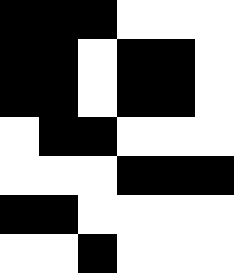[["black", "black", "black", "white", "white", "white"], ["black", "black", "white", "black", "black", "white"], ["black", "black", "white", "black", "black", "white"], ["white", "black", "black", "white", "white", "white"], ["white", "white", "white", "black", "black", "black"], ["black", "black", "white", "white", "white", "white"], ["white", "white", "black", "white", "white", "white"]]